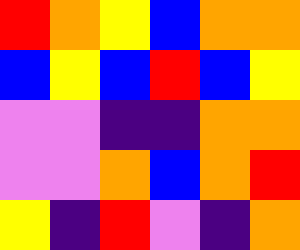[["red", "orange", "yellow", "blue", "orange", "orange"], ["blue", "yellow", "blue", "red", "blue", "yellow"], ["violet", "violet", "indigo", "indigo", "orange", "orange"], ["violet", "violet", "orange", "blue", "orange", "red"], ["yellow", "indigo", "red", "violet", "indigo", "orange"]]